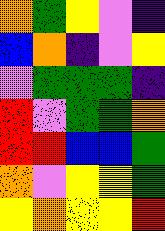[["orange", "green", "yellow", "violet", "indigo"], ["blue", "orange", "indigo", "violet", "yellow"], ["violet", "green", "green", "green", "indigo"], ["red", "violet", "green", "green", "orange"], ["red", "red", "blue", "blue", "green"], ["orange", "violet", "yellow", "yellow", "green"], ["yellow", "orange", "yellow", "yellow", "red"]]